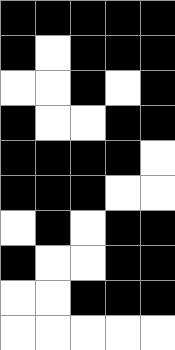[["black", "black", "black", "black", "black"], ["black", "white", "black", "black", "black"], ["white", "white", "black", "white", "black"], ["black", "white", "white", "black", "black"], ["black", "black", "black", "black", "white"], ["black", "black", "black", "white", "white"], ["white", "black", "white", "black", "black"], ["black", "white", "white", "black", "black"], ["white", "white", "black", "black", "black"], ["white", "white", "white", "white", "white"]]